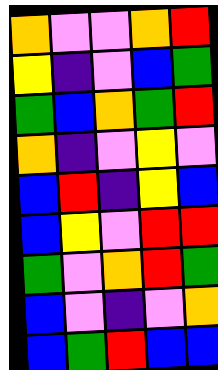[["orange", "violet", "violet", "orange", "red"], ["yellow", "indigo", "violet", "blue", "green"], ["green", "blue", "orange", "green", "red"], ["orange", "indigo", "violet", "yellow", "violet"], ["blue", "red", "indigo", "yellow", "blue"], ["blue", "yellow", "violet", "red", "red"], ["green", "violet", "orange", "red", "green"], ["blue", "violet", "indigo", "violet", "orange"], ["blue", "green", "red", "blue", "blue"]]